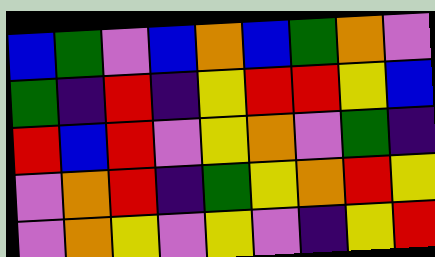[["blue", "green", "violet", "blue", "orange", "blue", "green", "orange", "violet"], ["green", "indigo", "red", "indigo", "yellow", "red", "red", "yellow", "blue"], ["red", "blue", "red", "violet", "yellow", "orange", "violet", "green", "indigo"], ["violet", "orange", "red", "indigo", "green", "yellow", "orange", "red", "yellow"], ["violet", "orange", "yellow", "violet", "yellow", "violet", "indigo", "yellow", "red"]]